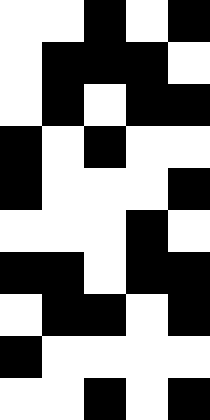[["white", "white", "black", "white", "black"], ["white", "black", "black", "black", "white"], ["white", "black", "white", "black", "black"], ["black", "white", "black", "white", "white"], ["black", "white", "white", "white", "black"], ["white", "white", "white", "black", "white"], ["black", "black", "white", "black", "black"], ["white", "black", "black", "white", "black"], ["black", "white", "white", "white", "white"], ["white", "white", "black", "white", "black"]]